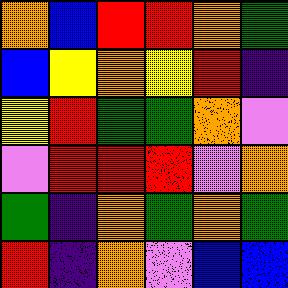[["orange", "blue", "red", "red", "orange", "green"], ["blue", "yellow", "orange", "yellow", "red", "indigo"], ["yellow", "red", "green", "green", "orange", "violet"], ["violet", "red", "red", "red", "violet", "orange"], ["green", "indigo", "orange", "green", "orange", "green"], ["red", "indigo", "orange", "violet", "blue", "blue"]]